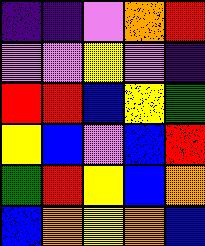[["indigo", "indigo", "violet", "orange", "red"], ["violet", "violet", "yellow", "violet", "indigo"], ["red", "red", "blue", "yellow", "green"], ["yellow", "blue", "violet", "blue", "red"], ["green", "red", "yellow", "blue", "orange"], ["blue", "orange", "yellow", "orange", "blue"]]